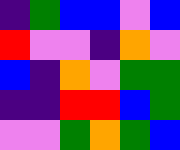[["indigo", "green", "blue", "blue", "violet", "blue"], ["red", "violet", "violet", "indigo", "orange", "violet"], ["blue", "indigo", "orange", "violet", "green", "green"], ["indigo", "indigo", "red", "red", "blue", "green"], ["violet", "violet", "green", "orange", "green", "blue"]]